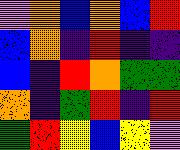[["violet", "orange", "blue", "orange", "blue", "red"], ["blue", "orange", "indigo", "red", "indigo", "indigo"], ["blue", "indigo", "red", "orange", "green", "green"], ["orange", "indigo", "green", "red", "indigo", "red"], ["green", "red", "yellow", "blue", "yellow", "violet"]]